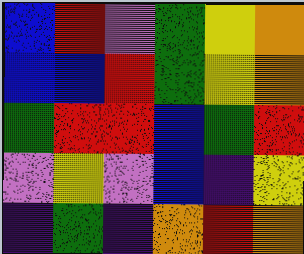[["blue", "red", "violet", "green", "yellow", "orange"], ["blue", "blue", "red", "green", "yellow", "orange"], ["green", "red", "red", "blue", "green", "red"], ["violet", "yellow", "violet", "blue", "indigo", "yellow"], ["indigo", "green", "indigo", "orange", "red", "orange"]]